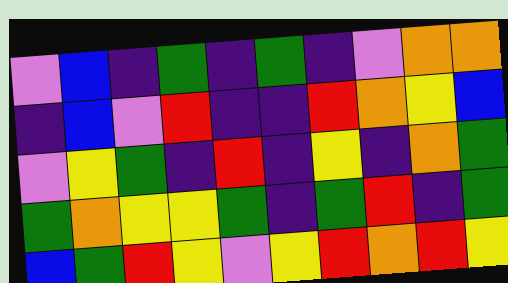[["violet", "blue", "indigo", "green", "indigo", "green", "indigo", "violet", "orange", "orange"], ["indigo", "blue", "violet", "red", "indigo", "indigo", "red", "orange", "yellow", "blue"], ["violet", "yellow", "green", "indigo", "red", "indigo", "yellow", "indigo", "orange", "green"], ["green", "orange", "yellow", "yellow", "green", "indigo", "green", "red", "indigo", "green"], ["blue", "green", "red", "yellow", "violet", "yellow", "red", "orange", "red", "yellow"]]